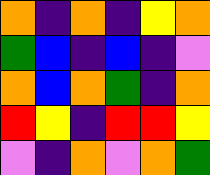[["orange", "indigo", "orange", "indigo", "yellow", "orange"], ["green", "blue", "indigo", "blue", "indigo", "violet"], ["orange", "blue", "orange", "green", "indigo", "orange"], ["red", "yellow", "indigo", "red", "red", "yellow"], ["violet", "indigo", "orange", "violet", "orange", "green"]]